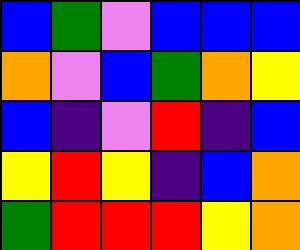[["blue", "green", "violet", "blue", "blue", "blue"], ["orange", "violet", "blue", "green", "orange", "yellow"], ["blue", "indigo", "violet", "red", "indigo", "blue"], ["yellow", "red", "yellow", "indigo", "blue", "orange"], ["green", "red", "red", "red", "yellow", "orange"]]